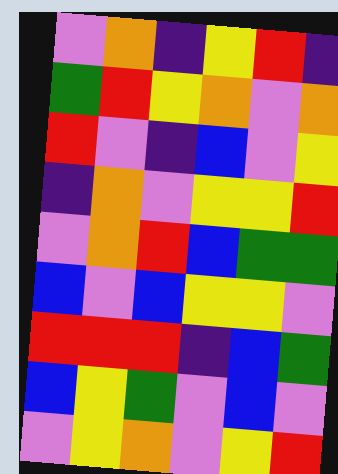[["violet", "orange", "indigo", "yellow", "red", "indigo"], ["green", "red", "yellow", "orange", "violet", "orange"], ["red", "violet", "indigo", "blue", "violet", "yellow"], ["indigo", "orange", "violet", "yellow", "yellow", "red"], ["violet", "orange", "red", "blue", "green", "green"], ["blue", "violet", "blue", "yellow", "yellow", "violet"], ["red", "red", "red", "indigo", "blue", "green"], ["blue", "yellow", "green", "violet", "blue", "violet"], ["violet", "yellow", "orange", "violet", "yellow", "red"]]